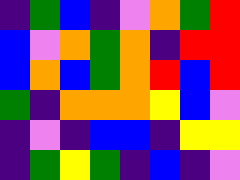[["indigo", "green", "blue", "indigo", "violet", "orange", "green", "red"], ["blue", "violet", "orange", "green", "orange", "indigo", "red", "red"], ["blue", "orange", "blue", "green", "orange", "red", "blue", "red"], ["green", "indigo", "orange", "orange", "orange", "yellow", "blue", "violet"], ["indigo", "violet", "indigo", "blue", "blue", "indigo", "yellow", "yellow"], ["indigo", "green", "yellow", "green", "indigo", "blue", "indigo", "violet"]]